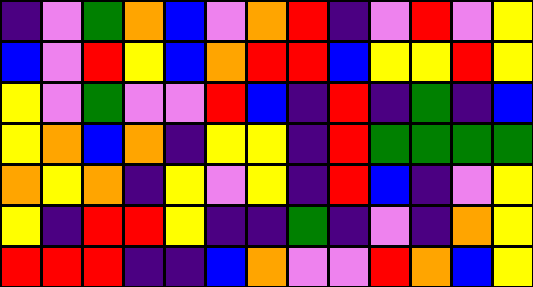[["indigo", "violet", "green", "orange", "blue", "violet", "orange", "red", "indigo", "violet", "red", "violet", "yellow"], ["blue", "violet", "red", "yellow", "blue", "orange", "red", "red", "blue", "yellow", "yellow", "red", "yellow"], ["yellow", "violet", "green", "violet", "violet", "red", "blue", "indigo", "red", "indigo", "green", "indigo", "blue"], ["yellow", "orange", "blue", "orange", "indigo", "yellow", "yellow", "indigo", "red", "green", "green", "green", "green"], ["orange", "yellow", "orange", "indigo", "yellow", "violet", "yellow", "indigo", "red", "blue", "indigo", "violet", "yellow"], ["yellow", "indigo", "red", "red", "yellow", "indigo", "indigo", "green", "indigo", "violet", "indigo", "orange", "yellow"], ["red", "red", "red", "indigo", "indigo", "blue", "orange", "violet", "violet", "red", "orange", "blue", "yellow"]]